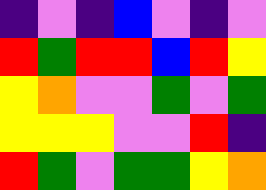[["indigo", "violet", "indigo", "blue", "violet", "indigo", "violet"], ["red", "green", "red", "red", "blue", "red", "yellow"], ["yellow", "orange", "violet", "violet", "green", "violet", "green"], ["yellow", "yellow", "yellow", "violet", "violet", "red", "indigo"], ["red", "green", "violet", "green", "green", "yellow", "orange"]]